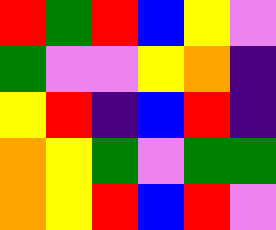[["red", "green", "red", "blue", "yellow", "violet"], ["green", "violet", "violet", "yellow", "orange", "indigo"], ["yellow", "red", "indigo", "blue", "red", "indigo"], ["orange", "yellow", "green", "violet", "green", "green"], ["orange", "yellow", "red", "blue", "red", "violet"]]